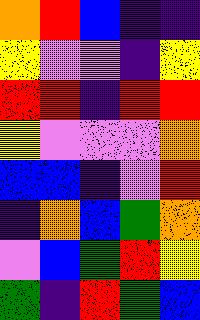[["orange", "red", "blue", "indigo", "indigo"], ["yellow", "violet", "violet", "indigo", "yellow"], ["red", "red", "indigo", "red", "red"], ["yellow", "violet", "violet", "violet", "orange"], ["blue", "blue", "indigo", "violet", "red"], ["indigo", "orange", "blue", "green", "orange"], ["violet", "blue", "green", "red", "yellow"], ["green", "indigo", "red", "green", "blue"]]